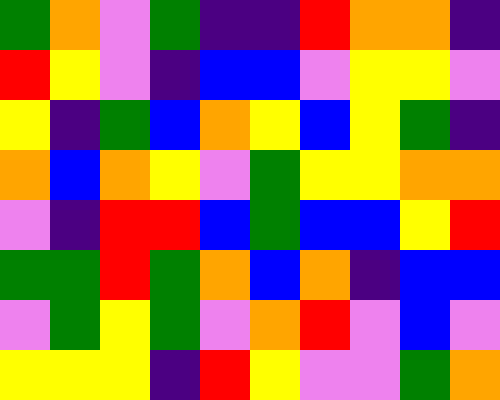[["green", "orange", "violet", "green", "indigo", "indigo", "red", "orange", "orange", "indigo"], ["red", "yellow", "violet", "indigo", "blue", "blue", "violet", "yellow", "yellow", "violet"], ["yellow", "indigo", "green", "blue", "orange", "yellow", "blue", "yellow", "green", "indigo"], ["orange", "blue", "orange", "yellow", "violet", "green", "yellow", "yellow", "orange", "orange"], ["violet", "indigo", "red", "red", "blue", "green", "blue", "blue", "yellow", "red"], ["green", "green", "red", "green", "orange", "blue", "orange", "indigo", "blue", "blue"], ["violet", "green", "yellow", "green", "violet", "orange", "red", "violet", "blue", "violet"], ["yellow", "yellow", "yellow", "indigo", "red", "yellow", "violet", "violet", "green", "orange"]]